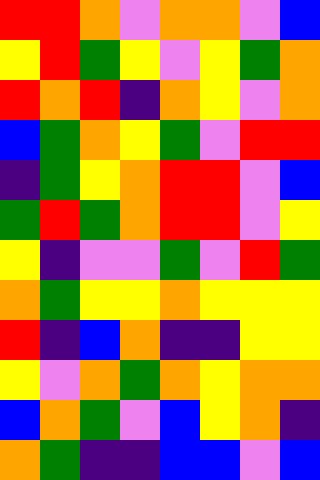[["red", "red", "orange", "violet", "orange", "orange", "violet", "blue"], ["yellow", "red", "green", "yellow", "violet", "yellow", "green", "orange"], ["red", "orange", "red", "indigo", "orange", "yellow", "violet", "orange"], ["blue", "green", "orange", "yellow", "green", "violet", "red", "red"], ["indigo", "green", "yellow", "orange", "red", "red", "violet", "blue"], ["green", "red", "green", "orange", "red", "red", "violet", "yellow"], ["yellow", "indigo", "violet", "violet", "green", "violet", "red", "green"], ["orange", "green", "yellow", "yellow", "orange", "yellow", "yellow", "yellow"], ["red", "indigo", "blue", "orange", "indigo", "indigo", "yellow", "yellow"], ["yellow", "violet", "orange", "green", "orange", "yellow", "orange", "orange"], ["blue", "orange", "green", "violet", "blue", "yellow", "orange", "indigo"], ["orange", "green", "indigo", "indigo", "blue", "blue", "violet", "blue"]]